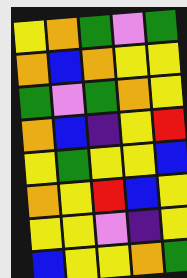[["yellow", "orange", "green", "violet", "green"], ["orange", "blue", "orange", "yellow", "yellow"], ["green", "violet", "green", "orange", "yellow"], ["orange", "blue", "indigo", "yellow", "red"], ["yellow", "green", "yellow", "yellow", "blue"], ["orange", "yellow", "red", "blue", "yellow"], ["yellow", "yellow", "violet", "indigo", "yellow"], ["blue", "yellow", "yellow", "orange", "green"]]